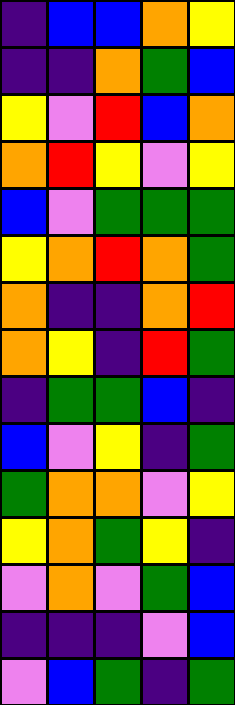[["indigo", "blue", "blue", "orange", "yellow"], ["indigo", "indigo", "orange", "green", "blue"], ["yellow", "violet", "red", "blue", "orange"], ["orange", "red", "yellow", "violet", "yellow"], ["blue", "violet", "green", "green", "green"], ["yellow", "orange", "red", "orange", "green"], ["orange", "indigo", "indigo", "orange", "red"], ["orange", "yellow", "indigo", "red", "green"], ["indigo", "green", "green", "blue", "indigo"], ["blue", "violet", "yellow", "indigo", "green"], ["green", "orange", "orange", "violet", "yellow"], ["yellow", "orange", "green", "yellow", "indigo"], ["violet", "orange", "violet", "green", "blue"], ["indigo", "indigo", "indigo", "violet", "blue"], ["violet", "blue", "green", "indigo", "green"]]